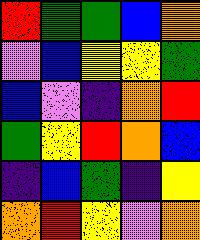[["red", "green", "green", "blue", "orange"], ["violet", "blue", "yellow", "yellow", "green"], ["blue", "violet", "indigo", "orange", "red"], ["green", "yellow", "red", "orange", "blue"], ["indigo", "blue", "green", "indigo", "yellow"], ["orange", "red", "yellow", "violet", "orange"]]